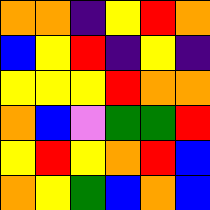[["orange", "orange", "indigo", "yellow", "red", "orange"], ["blue", "yellow", "red", "indigo", "yellow", "indigo"], ["yellow", "yellow", "yellow", "red", "orange", "orange"], ["orange", "blue", "violet", "green", "green", "red"], ["yellow", "red", "yellow", "orange", "red", "blue"], ["orange", "yellow", "green", "blue", "orange", "blue"]]